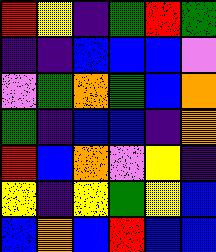[["red", "yellow", "indigo", "green", "red", "green"], ["indigo", "indigo", "blue", "blue", "blue", "violet"], ["violet", "green", "orange", "green", "blue", "orange"], ["green", "indigo", "blue", "blue", "indigo", "orange"], ["red", "blue", "orange", "violet", "yellow", "indigo"], ["yellow", "indigo", "yellow", "green", "yellow", "blue"], ["blue", "orange", "blue", "red", "blue", "blue"]]